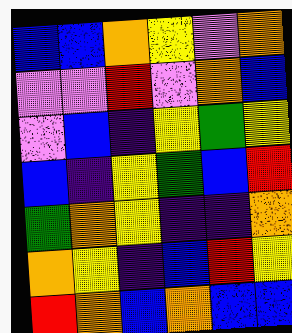[["blue", "blue", "orange", "yellow", "violet", "orange"], ["violet", "violet", "red", "violet", "orange", "blue"], ["violet", "blue", "indigo", "yellow", "green", "yellow"], ["blue", "indigo", "yellow", "green", "blue", "red"], ["green", "orange", "yellow", "indigo", "indigo", "orange"], ["orange", "yellow", "indigo", "blue", "red", "yellow"], ["red", "orange", "blue", "orange", "blue", "blue"]]